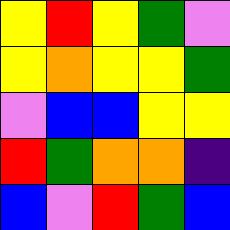[["yellow", "red", "yellow", "green", "violet"], ["yellow", "orange", "yellow", "yellow", "green"], ["violet", "blue", "blue", "yellow", "yellow"], ["red", "green", "orange", "orange", "indigo"], ["blue", "violet", "red", "green", "blue"]]